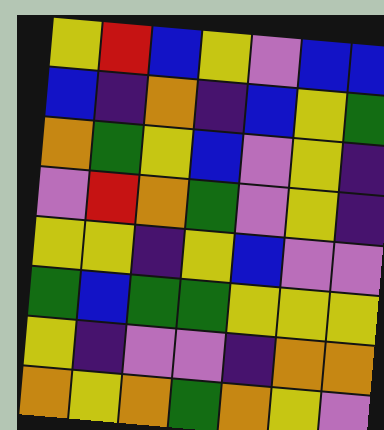[["yellow", "red", "blue", "yellow", "violet", "blue", "blue"], ["blue", "indigo", "orange", "indigo", "blue", "yellow", "green"], ["orange", "green", "yellow", "blue", "violet", "yellow", "indigo"], ["violet", "red", "orange", "green", "violet", "yellow", "indigo"], ["yellow", "yellow", "indigo", "yellow", "blue", "violet", "violet"], ["green", "blue", "green", "green", "yellow", "yellow", "yellow"], ["yellow", "indigo", "violet", "violet", "indigo", "orange", "orange"], ["orange", "yellow", "orange", "green", "orange", "yellow", "violet"]]